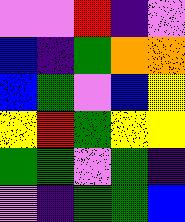[["violet", "violet", "red", "indigo", "violet"], ["blue", "indigo", "green", "orange", "orange"], ["blue", "green", "violet", "blue", "yellow"], ["yellow", "red", "green", "yellow", "yellow"], ["green", "green", "violet", "green", "indigo"], ["violet", "indigo", "green", "green", "blue"]]